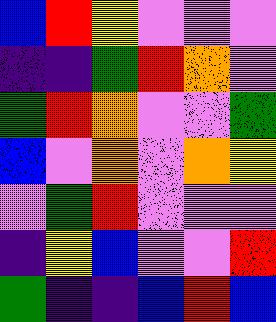[["blue", "red", "yellow", "violet", "violet", "violet"], ["indigo", "indigo", "green", "red", "orange", "violet"], ["green", "red", "orange", "violet", "violet", "green"], ["blue", "violet", "orange", "violet", "orange", "yellow"], ["violet", "green", "red", "violet", "violet", "violet"], ["indigo", "yellow", "blue", "violet", "violet", "red"], ["green", "indigo", "indigo", "blue", "red", "blue"]]